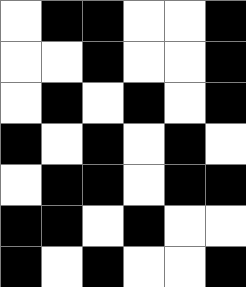[["white", "black", "black", "white", "white", "black"], ["white", "white", "black", "white", "white", "black"], ["white", "black", "white", "black", "white", "black"], ["black", "white", "black", "white", "black", "white"], ["white", "black", "black", "white", "black", "black"], ["black", "black", "white", "black", "white", "white"], ["black", "white", "black", "white", "white", "black"]]